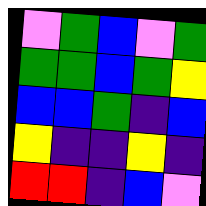[["violet", "green", "blue", "violet", "green"], ["green", "green", "blue", "green", "yellow"], ["blue", "blue", "green", "indigo", "blue"], ["yellow", "indigo", "indigo", "yellow", "indigo"], ["red", "red", "indigo", "blue", "violet"]]